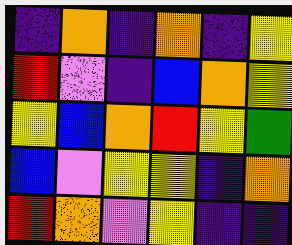[["indigo", "orange", "indigo", "orange", "indigo", "yellow"], ["red", "violet", "indigo", "blue", "orange", "yellow"], ["yellow", "blue", "orange", "red", "yellow", "green"], ["blue", "violet", "yellow", "yellow", "indigo", "orange"], ["red", "orange", "violet", "yellow", "indigo", "indigo"]]